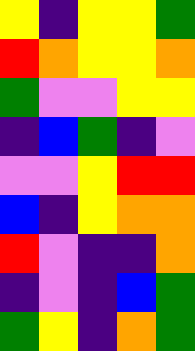[["yellow", "indigo", "yellow", "yellow", "green"], ["red", "orange", "yellow", "yellow", "orange"], ["green", "violet", "violet", "yellow", "yellow"], ["indigo", "blue", "green", "indigo", "violet"], ["violet", "violet", "yellow", "red", "red"], ["blue", "indigo", "yellow", "orange", "orange"], ["red", "violet", "indigo", "indigo", "orange"], ["indigo", "violet", "indigo", "blue", "green"], ["green", "yellow", "indigo", "orange", "green"]]